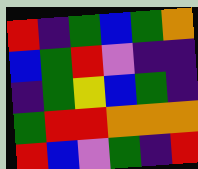[["red", "indigo", "green", "blue", "green", "orange"], ["blue", "green", "red", "violet", "indigo", "indigo"], ["indigo", "green", "yellow", "blue", "green", "indigo"], ["green", "red", "red", "orange", "orange", "orange"], ["red", "blue", "violet", "green", "indigo", "red"]]